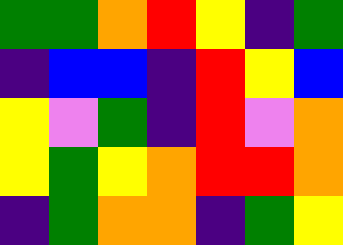[["green", "green", "orange", "red", "yellow", "indigo", "green"], ["indigo", "blue", "blue", "indigo", "red", "yellow", "blue"], ["yellow", "violet", "green", "indigo", "red", "violet", "orange"], ["yellow", "green", "yellow", "orange", "red", "red", "orange"], ["indigo", "green", "orange", "orange", "indigo", "green", "yellow"]]